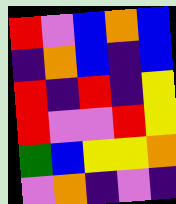[["red", "violet", "blue", "orange", "blue"], ["indigo", "orange", "blue", "indigo", "blue"], ["red", "indigo", "red", "indigo", "yellow"], ["red", "violet", "violet", "red", "yellow"], ["green", "blue", "yellow", "yellow", "orange"], ["violet", "orange", "indigo", "violet", "indigo"]]